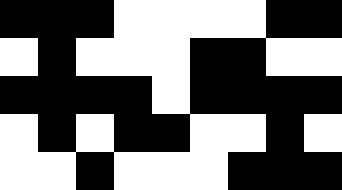[["black", "black", "black", "white", "white", "white", "white", "black", "black"], ["white", "black", "white", "white", "white", "black", "black", "white", "white"], ["black", "black", "black", "black", "white", "black", "black", "black", "black"], ["white", "black", "white", "black", "black", "white", "white", "black", "white"], ["white", "white", "black", "white", "white", "white", "black", "black", "black"]]